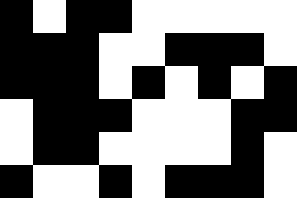[["black", "white", "black", "black", "white", "white", "white", "white", "white"], ["black", "black", "black", "white", "white", "black", "black", "black", "white"], ["black", "black", "black", "white", "black", "white", "black", "white", "black"], ["white", "black", "black", "black", "white", "white", "white", "black", "black"], ["white", "black", "black", "white", "white", "white", "white", "black", "white"], ["black", "white", "white", "black", "white", "black", "black", "black", "white"]]